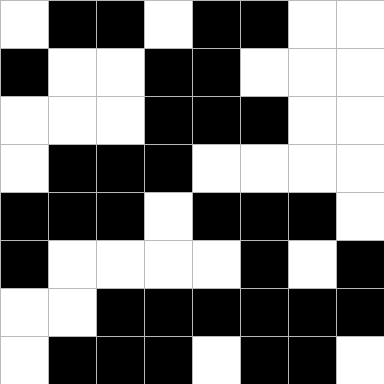[["white", "black", "black", "white", "black", "black", "white", "white"], ["black", "white", "white", "black", "black", "white", "white", "white"], ["white", "white", "white", "black", "black", "black", "white", "white"], ["white", "black", "black", "black", "white", "white", "white", "white"], ["black", "black", "black", "white", "black", "black", "black", "white"], ["black", "white", "white", "white", "white", "black", "white", "black"], ["white", "white", "black", "black", "black", "black", "black", "black"], ["white", "black", "black", "black", "white", "black", "black", "white"]]